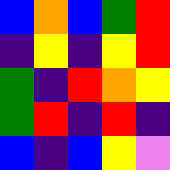[["blue", "orange", "blue", "green", "red"], ["indigo", "yellow", "indigo", "yellow", "red"], ["green", "indigo", "red", "orange", "yellow"], ["green", "red", "indigo", "red", "indigo"], ["blue", "indigo", "blue", "yellow", "violet"]]